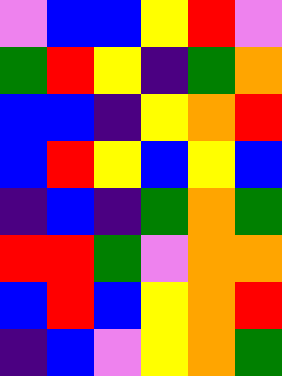[["violet", "blue", "blue", "yellow", "red", "violet"], ["green", "red", "yellow", "indigo", "green", "orange"], ["blue", "blue", "indigo", "yellow", "orange", "red"], ["blue", "red", "yellow", "blue", "yellow", "blue"], ["indigo", "blue", "indigo", "green", "orange", "green"], ["red", "red", "green", "violet", "orange", "orange"], ["blue", "red", "blue", "yellow", "orange", "red"], ["indigo", "blue", "violet", "yellow", "orange", "green"]]